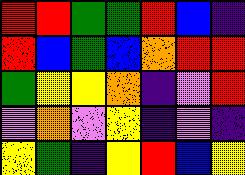[["red", "red", "green", "green", "red", "blue", "indigo"], ["red", "blue", "green", "blue", "orange", "red", "red"], ["green", "yellow", "yellow", "orange", "indigo", "violet", "red"], ["violet", "orange", "violet", "yellow", "indigo", "violet", "indigo"], ["yellow", "green", "indigo", "yellow", "red", "blue", "yellow"]]